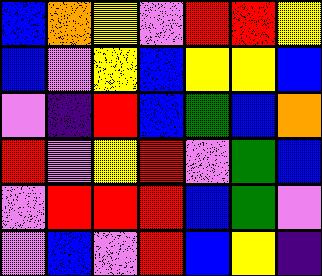[["blue", "orange", "yellow", "violet", "red", "red", "yellow"], ["blue", "violet", "yellow", "blue", "yellow", "yellow", "blue"], ["violet", "indigo", "red", "blue", "green", "blue", "orange"], ["red", "violet", "yellow", "red", "violet", "green", "blue"], ["violet", "red", "red", "red", "blue", "green", "violet"], ["violet", "blue", "violet", "red", "blue", "yellow", "indigo"]]